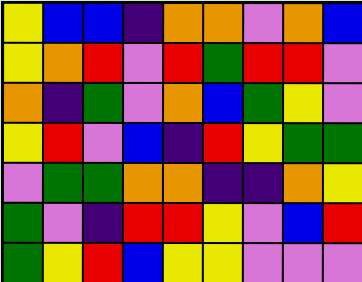[["yellow", "blue", "blue", "indigo", "orange", "orange", "violet", "orange", "blue"], ["yellow", "orange", "red", "violet", "red", "green", "red", "red", "violet"], ["orange", "indigo", "green", "violet", "orange", "blue", "green", "yellow", "violet"], ["yellow", "red", "violet", "blue", "indigo", "red", "yellow", "green", "green"], ["violet", "green", "green", "orange", "orange", "indigo", "indigo", "orange", "yellow"], ["green", "violet", "indigo", "red", "red", "yellow", "violet", "blue", "red"], ["green", "yellow", "red", "blue", "yellow", "yellow", "violet", "violet", "violet"]]